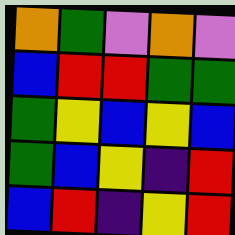[["orange", "green", "violet", "orange", "violet"], ["blue", "red", "red", "green", "green"], ["green", "yellow", "blue", "yellow", "blue"], ["green", "blue", "yellow", "indigo", "red"], ["blue", "red", "indigo", "yellow", "red"]]